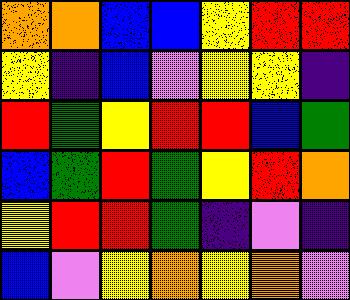[["orange", "orange", "blue", "blue", "yellow", "red", "red"], ["yellow", "indigo", "blue", "violet", "yellow", "yellow", "indigo"], ["red", "green", "yellow", "red", "red", "blue", "green"], ["blue", "green", "red", "green", "yellow", "red", "orange"], ["yellow", "red", "red", "green", "indigo", "violet", "indigo"], ["blue", "violet", "yellow", "orange", "yellow", "orange", "violet"]]